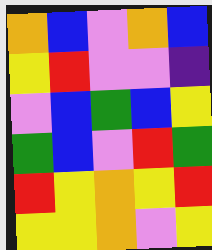[["orange", "blue", "violet", "orange", "blue"], ["yellow", "red", "violet", "violet", "indigo"], ["violet", "blue", "green", "blue", "yellow"], ["green", "blue", "violet", "red", "green"], ["red", "yellow", "orange", "yellow", "red"], ["yellow", "yellow", "orange", "violet", "yellow"]]